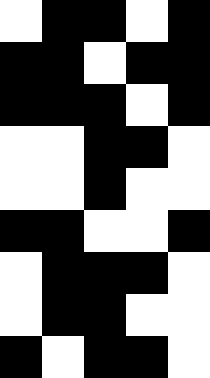[["white", "black", "black", "white", "black"], ["black", "black", "white", "black", "black"], ["black", "black", "black", "white", "black"], ["white", "white", "black", "black", "white"], ["white", "white", "black", "white", "white"], ["black", "black", "white", "white", "black"], ["white", "black", "black", "black", "white"], ["white", "black", "black", "white", "white"], ["black", "white", "black", "black", "white"]]